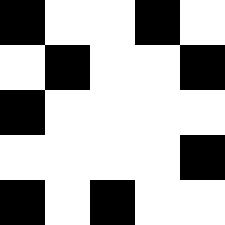[["black", "white", "white", "black", "white"], ["white", "black", "white", "white", "black"], ["black", "white", "white", "white", "white"], ["white", "white", "white", "white", "black"], ["black", "white", "black", "white", "white"]]